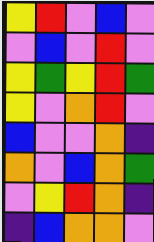[["yellow", "red", "violet", "blue", "violet"], ["violet", "blue", "violet", "red", "violet"], ["yellow", "green", "yellow", "red", "green"], ["yellow", "violet", "orange", "red", "violet"], ["blue", "violet", "violet", "orange", "indigo"], ["orange", "violet", "blue", "orange", "green"], ["violet", "yellow", "red", "orange", "indigo"], ["indigo", "blue", "orange", "orange", "violet"]]